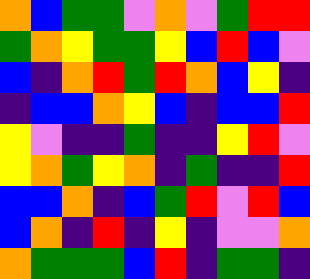[["orange", "blue", "green", "green", "violet", "orange", "violet", "green", "red", "red"], ["green", "orange", "yellow", "green", "green", "yellow", "blue", "red", "blue", "violet"], ["blue", "indigo", "orange", "red", "green", "red", "orange", "blue", "yellow", "indigo"], ["indigo", "blue", "blue", "orange", "yellow", "blue", "indigo", "blue", "blue", "red"], ["yellow", "violet", "indigo", "indigo", "green", "indigo", "indigo", "yellow", "red", "violet"], ["yellow", "orange", "green", "yellow", "orange", "indigo", "green", "indigo", "indigo", "red"], ["blue", "blue", "orange", "indigo", "blue", "green", "red", "violet", "red", "blue"], ["blue", "orange", "indigo", "red", "indigo", "yellow", "indigo", "violet", "violet", "orange"], ["orange", "green", "green", "green", "blue", "red", "indigo", "green", "green", "indigo"]]